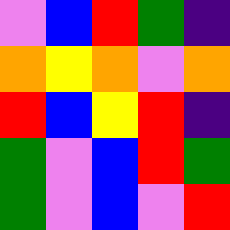[["violet", "blue", "red", "green", "indigo"], ["orange", "yellow", "orange", "violet", "orange"], ["red", "blue", "yellow", "red", "indigo"], ["green", "violet", "blue", "red", "green"], ["green", "violet", "blue", "violet", "red"]]